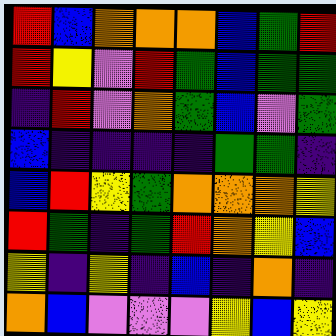[["red", "blue", "orange", "orange", "orange", "blue", "green", "red"], ["red", "yellow", "violet", "red", "green", "blue", "green", "green"], ["indigo", "red", "violet", "orange", "green", "blue", "violet", "green"], ["blue", "indigo", "indigo", "indigo", "indigo", "green", "green", "indigo"], ["blue", "red", "yellow", "green", "orange", "orange", "orange", "yellow"], ["red", "green", "indigo", "green", "red", "orange", "yellow", "blue"], ["yellow", "indigo", "yellow", "indigo", "blue", "indigo", "orange", "indigo"], ["orange", "blue", "violet", "violet", "violet", "yellow", "blue", "yellow"]]